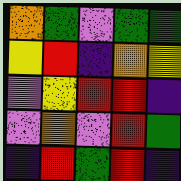[["orange", "green", "violet", "green", "green"], ["yellow", "red", "indigo", "orange", "yellow"], ["violet", "yellow", "red", "red", "indigo"], ["violet", "orange", "violet", "red", "green"], ["indigo", "red", "green", "red", "indigo"]]